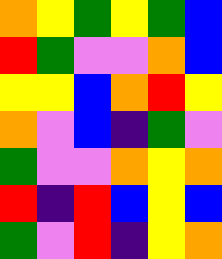[["orange", "yellow", "green", "yellow", "green", "blue"], ["red", "green", "violet", "violet", "orange", "blue"], ["yellow", "yellow", "blue", "orange", "red", "yellow"], ["orange", "violet", "blue", "indigo", "green", "violet"], ["green", "violet", "violet", "orange", "yellow", "orange"], ["red", "indigo", "red", "blue", "yellow", "blue"], ["green", "violet", "red", "indigo", "yellow", "orange"]]